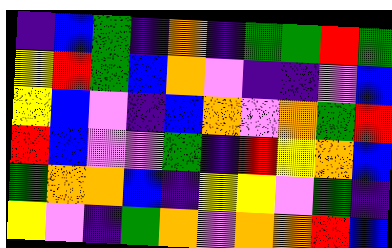[["indigo", "blue", "green", "indigo", "orange", "indigo", "green", "green", "red", "green"], ["yellow", "red", "green", "blue", "orange", "violet", "indigo", "indigo", "violet", "blue"], ["yellow", "blue", "violet", "indigo", "blue", "orange", "violet", "orange", "green", "red"], ["red", "blue", "violet", "violet", "green", "indigo", "red", "yellow", "orange", "blue"], ["green", "orange", "orange", "blue", "indigo", "yellow", "yellow", "violet", "green", "indigo"], ["yellow", "violet", "indigo", "green", "orange", "violet", "orange", "orange", "red", "blue"]]